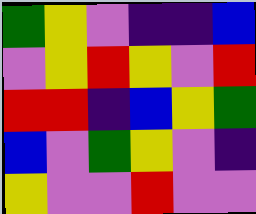[["green", "yellow", "violet", "indigo", "indigo", "blue"], ["violet", "yellow", "red", "yellow", "violet", "red"], ["red", "red", "indigo", "blue", "yellow", "green"], ["blue", "violet", "green", "yellow", "violet", "indigo"], ["yellow", "violet", "violet", "red", "violet", "violet"]]